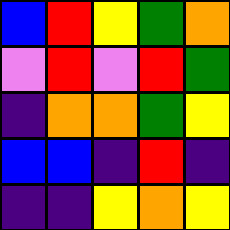[["blue", "red", "yellow", "green", "orange"], ["violet", "red", "violet", "red", "green"], ["indigo", "orange", "orange", "green", "yellow"], ["blue", "blue", "indigo", "red", "indigo"], ["indigo", "indigo", "yellow", "orange", "yellow"]]